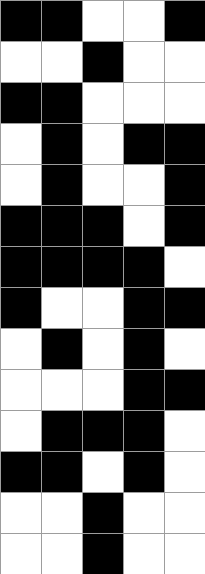[["black", "black", "white", "white", "black"], ["white", "white", "black", "white", "white"], ["black", "black", "white", "white", "white"], ["white", "black", "white", "black", "black"], ["white", "black", "white", "white", "black"], ["black", "black", "black", "white", "black"], ["black", "black", "black", "black", "white"], ["black", "white", "white", "black", "black"], ["white", "black", "white", "black", "white"], ["white", "white", "white", "black", "black"], ["white", "black", "black", "black", "white"], ["black", "black", "white", "black", "white"], ["white", "white", "black", "white", "white"], ["white", "white", "black", "white", "white"]]